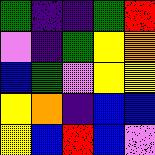[["green", "indigo", "indigo", "green", "red"], ["violet", "indigo", "green", "yellow", "orange"], ["blue", "green", "violet", "yellow", "yellow"], ["yellow", "orange", "indigo", "blue", "blue"], ["yellow", "blue", "red", "blue", "violet"]]